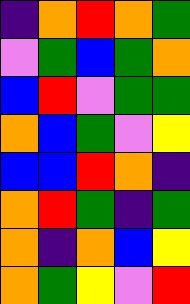[["indigo", "orange", "red", "orange", "green"], ["violet", "green", "blue", "green", "orange"], ["blue", "red", "violet", "green", "green"], ["orange", "blue", "green", "violet", "yellow"], ["blue", "blue", "red", "orange", "indigo"], ["orange", "red", "green", "indigo", "green"], ["orange", "indigo", "orange", "blue", "yellow"], ["orange", "green", "yellow", "violet", "red"]]